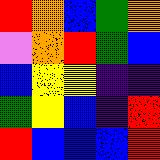[["red", "orange", "blue", "green", "orange"], ["violet", "orange", "red", "green", "blue"], ["blue", "yellow", "yellow", "indigo", "indigo"], ["green", "yellow", "blue", "indigo", "red"], ["red", "blue", "blue", "blue", "red"]]